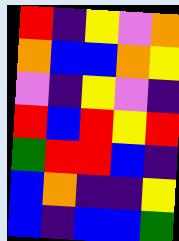[["red", "indigo", "yellow", "violet", "orange"], ["orange", "blue", "blue", "orange", "yellow"], ["violet", "indigo", "yellow", "violet", "indigo"], ["red", "blue", "red", "yellow", "red"], ["green", "red", "red", "blue", "indigo"], ["blue", "orange", "indigo", "indigo", "yellow"], ["blue", "indigo", "blue", "blue", "green"]]